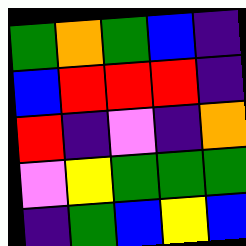[["green", "orange", "green", "blue", "indigo"], ["blue", "red", "red", "red", "indigo"], ["red", "indigo", "violet", "indigo", "orange"], ["violet", "yellow", "green", "green", "green"], ["indigo", "green", "blue", "yellow", "blue"]]